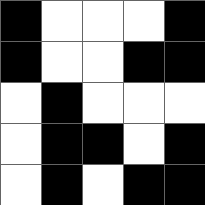[["black", "white", "white", "white", "black"], ["black", "white", "white", "black", "black"], ["white", "black", "white", "white", "white"], ["white", "black", "black", "white", "black"], ["white", "black", "white", "black", "black"]]